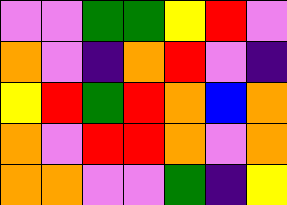[["violet", "violet", "green", "green", "yellow", "red", "violet"], ["orange", "violet", "indigo", "orange", "red", "violet", "indigo"], ["yellow", "red", "green", "red", "orange", "blue", "orange"], ["orange", "violet", "red", "red", "orange", "violet", "orange"], ["orange", "orange", "violet", "violet", "green", "indigo", "yellow"]]